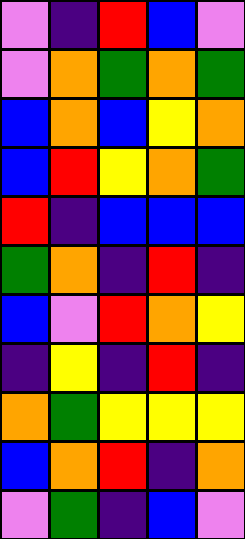[["violet", "indigo", "red", "blue", "violet"], ["violet", "orange", "green", "orange", "green"], ["blue", "orange", "blue", "yellow", "orange"], ["blue", "red", "yellow", "orange", "green"], ["red", "indigo", "blue", "blue", "blue"], ["green", "orange", "indigo", "red", "indigo"], ["blue", "violet", "red", "orange", "yellow"], ["indigo", "yellow", "indigo", "red", "indigo"], ["orange", "green", "yellow", "yellow", "yellow"], ["blue", "orange", "red", "indigo", "orange"], ["violet", "green", "indigo", "blue", "violet"]]